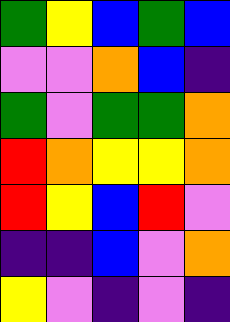[["green", "yellow", "blue", "green", "blue"], ["violet", "violet", "orange", "blue", "indigo"], ["green", "violet", "green", "green", "orange"], ["red", "orange", "yellow", "yellow", "orange"], ["red", "yellow", "blue", "red", "violet"], ["indigo", "indigo", "blue", "violet", "orange"], ["yellow", "violet", "indigo", "violet", "indigo"]]